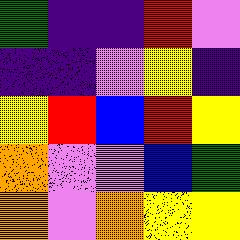[["green", "indigo", "indigo", "red", "violet"], ["indigo", "indigo", "violet", "yellow", "indigo"], ["yellow", "red", "blue", "red", "yellow"], ["orange", "violet", "violet", "blue", "green"], ["orange", "violet", "orange", "yellow", "yellow"]]